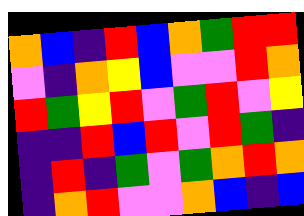[["orange", "blue", "indigo", "red", "blue", "orange", "green", "red", "red"], ["violet", "indigo", "orange", "yellow", "blue", "violet", "violet", "red", "orange"], ["red", "green", "yellow", "red", "violet", "green", "red", "violet", "yellow"], ["indigo", "indigo", "red", "blue", "red", "violet", "red", "green", "indigo"], ["indigo", "red", "indigo", "green", "violet", "green", "orange", "red", "orange"], ["indigo", "orange", "red", "violet", "violet", "orange", "blue", "indigo", "blue"]]